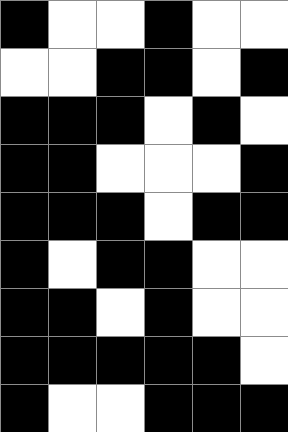[["black", "white", "white", "black", "white", "white"], ["white", "white", "black", "black", "white", "black"], ["black", "black", "black", "white", "black", "white"], ["black", "black", "white", "white", "white", "black"], ["black", "black", "black", "white", "black", "black"], ["black", "white", "black", "black", "white", "white"], ["black", "black", "white", "black", "white", "white"], ["black", "black", "black", "black", "black", "white"], ["black", "white", "white", "black", "black", "black"]]